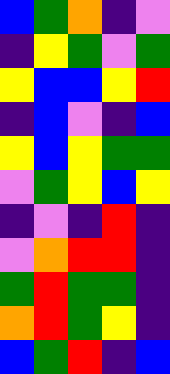[["blue", "green", "orange", "indigo", "violet"], ["indigo", "yellow", "green", "violet", "green"], ["yellow", "blue", "blue", "yellow", "red"], ["indigo", "blue", "violet", "indigo", "blue"], ["yellow", "blue", "yellow", "green", "green"], ["violet", "green", "yellow", "blue", "yellow"], ["indigo", "violet", "indigo", "red", "indigo"], ["violet", "orange", "red", "red", "indigo"], ["green", "red", "green", "green", "indigo"], ["orange", "red", "green", "yellow", "indigo"], ["blue", "green", "red", "indigo", "blue"]]